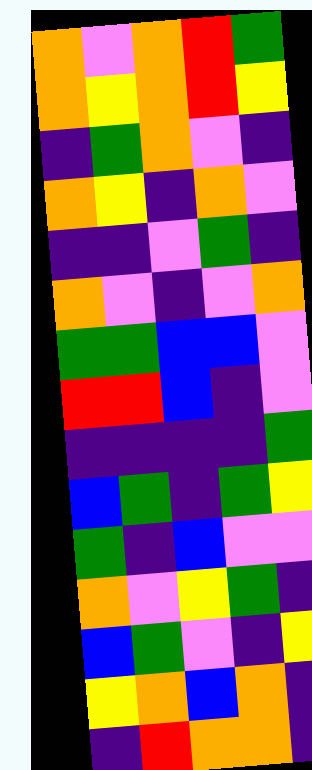[["orange", "violet", "orange", "red", "green"], ["orange", "yellow", "orange", "red", "yellow"], ["indigo", "green", "orange", "violet", "indigo"], ["orange", "yellow", "indigo", "orange", "violet"], ["indigo", "indigo", "violet", "green", "indigo"], ["orange", "violet", "indigo", "violet", "orange"], ["green", "green", "blue", "blue", "violet"], ["red", "red", "blue", "indigo", "violet"], ["indigo", "indigo", "indigo", "indigo", "green"], ["blue", "green", "indigo", "green", "yellow"], ["green", "indigo", "blue", "violet", "violet"], ["orange", "violet", "yellow", "green", "indigo"], ["blue", "green", "violet", "indigo", "yellow"], ["yellow", "orange", "blue", "orange", "indigo"], ["indigo", "red", "orange", "orange", "indigo"]]